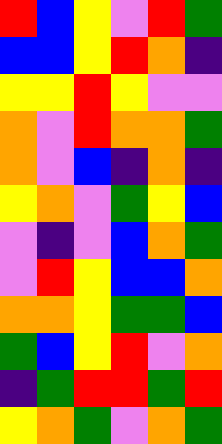[["red", "blue", "yellow", "violet", "red", "green"], ["blue", "blue", "yellow", "red", "orange", "indigo"], ["yellow", "yellow", "red", "yellow", "violet", "violet"], ["orange", "violet", "red", "orange", "orange", "green"], ["orange", "violet", "blue", "indigo", "orange", "indigo"], ["yellow", "orange", "violet", "green", "yellow", "blue"], ["violet", "indigo", "violet", "blue", "orange", "green"], ["violet", "red", "yellow", "blue", "blue", "orange"], ["orange", "orange", "yellow", "green", "green", "blue"], ["green", "blue", "yellow", "red", "violet", "orange"], ["indigo", "green", "red", "red", "green", "red"], ["yellow", "orange", "green", "violet", "orange", "green"]]